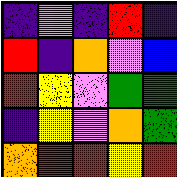[["indigo", "violet", "indigo", "red", "indigo"], ["red", "indigo", "orange", "violet", "blue"], ["red", "yellow", "violet", "green", "green"], ["indigo", "yellow", "violet", "orange", "green"], ["orange", "red", "red", "yellow", "red"]]